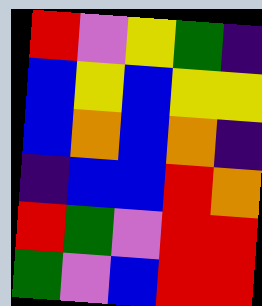[["red", "violet", "yellow", "green", "indigo"], ["blue", "yellow", "blue", "yellow", "yellow"], ["blue", "orange", "blue", "orange", "indigo"], ["indigo", "blue", "blue", "red", "orange"], ["red", "green", "violet", "red", "red"], ["green", "violet", "blue", "red", "red"]]